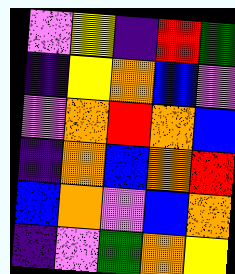[["violet", "yellow", "indigo", "red", "green"], ["indigo", "yellow", "orange", "blue", "violet"], ["violet", "orange", "red", "orange", "blue"], ["indigo", "orange", "blue", "orange", "red"], ["blue", "orange", "violet", "blue", "orange"], ["indigo", "violet", "green", "orange", "yellow"]]